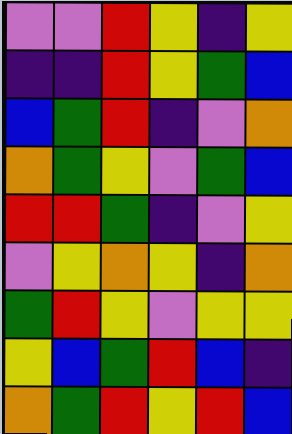[["violet", "violet", "red", "yellow", "indigo", "yellow"], ["indigo", "indigo", "red", "yellow", "green", "blue"], ["blue", "green", "red", "indigo", "violet", "orange"], ["orange", "green", "yellow", "violet", "green", "blue"], ["red", "red", "green", "indigo", "violet", "yellow"], ["violet", "yellow", "orange", "yellow", "indigo", "orange"], ["green", "red", "yellow", "violet", "yellow", "yellow"], ["yellow", "blue", "green", "red", "blue", "indigo"], ["orange", "green", "red", "yellow", "red", "blue"]]